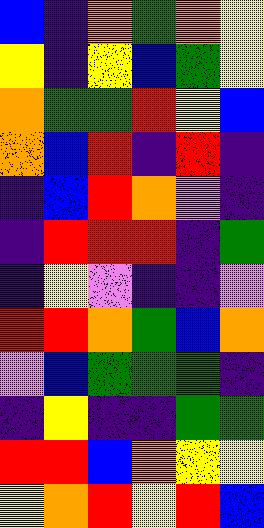[["blue", "indigo", "orange", "green", "orange", "yellow"], ["yellow", "indigo", "yellow", "blue", "green", "yellow"], ["orange", "green", "green", "red", "yellow", "blue"], ["orange", "blue", "red", "indigo", "red", "indigo"], ["indigo", "blue", "red", "orange", "violet", "indigo"], ["indigo", "red", "red", "red", "indigo", "green"], ["indigo", "yellow", "violet", "indigo", "indigo", "violet"], ["red", "red", "orange", "green", "blue", "orange"], ["violet", "blue", "green", "green", "green", "indigo"], ["indigo", "yellow", "indigo", "indigo", "green", "green"], ["red", "red", "blue", "orange", "yellow", "yellow"], ["yellow", "orange", "red", "yellow", "red", "blue"]]